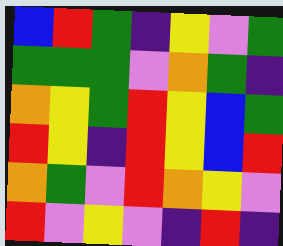[["blue", "red", "green", "indigo", "yellow", "violet", "green"], ["green", "green", "green", "violet", "orange", "green", "indigo"], ["orange", "yellow", "green", "red", "yellow", "blue", "green"], ["red", "yellow", "indigo", "red", "yellow", "blue", "red"], ["orange", "green", "violet", "red", "orange", "yellow", "violet"], ["red", "violet", "yellow", "violet", "indigo", "red", "indigo"]]